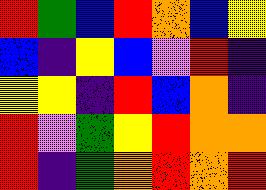[["red", "green", "blue", "red", "orange", "blue", "yellow"], ["blue", "indigo", "yellow", "blue", "violet", "red", "indigo"], ["yellow", "yellow", "indigo", "red", "blue", "orange", "indigo"], ["red", "violet", "green", "yellow", "red", "orange", "orange"], ["red", "indigo", "green", "orange", "red", "orange", "red"]]